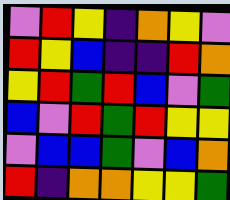[["violet", "red", "yellow", "indigo", "orange", "yellow", "violet"], ["red", "yellow", "blue", "indigo", "indigo", "red", "orange"], ["yellow", "red", "green", "red", "blue", "violet", "green"], ["blue", "violet", "red", "green", "red", "yellow", "yellow"], ["violet", "blue", "blue", "green", "violet", "blue", "orange"], ["red", "indigo", "orange", "orange", "yellow", "yellow", "green"]]